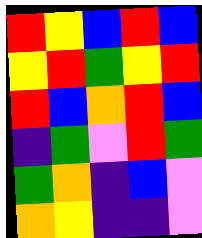[["red", "yellow", "blue", "red", "blue"], ["yellow", "red", "green", "yellow", "red"], ["red", "blue", "orange", "red", "blue"], ["indigo", "green", "violet", "red", "green"], ["green", "orange", "indigo", "blue", "violet"], ["orange", "yellow", "indigo", "indigo", "violet"]]